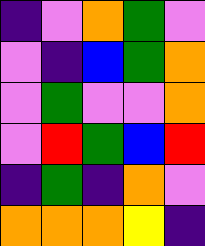[["indigo", "violet", "orange", "green", "violet"], ["violet", "indigo", "blue", "green", "orange"], ["violet", "green", "violet", "violet", "orange"], ["violet", "red", "green", "blue", "red"], ["indigo", "green", "indigo", "orange", "violet"], ["orange", "orange", "orange", "yellow", "indigo"]]